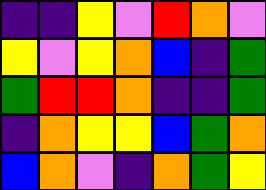[["indigo", "indigo", "yellow", "violet", "red", "orange", "violet"], ["yellow", "violet", "yellow", "orange", "blue", "indigo", "green"], ["green", "red", "red", "orange", "indigo", "indigo", "green"], ["indigo", "orange", "yellow", "yellow", "blue", "green", "orange"], ["blue", "orange", "violet", "indigo", "orange", "green", "yellow"]]